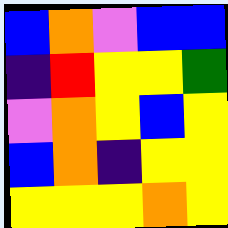[["blue", "orange", "violet", "blue", "blue"], ["indigo", "red", "yellow", "yellow", "green"], ["violet", "orange", "yellow", "blue", "yellow"], ["blue", "orange", "indigo", "yellow", "yellow"], ["yellow", "yellow", "yellow", "orange", "yellow"]]